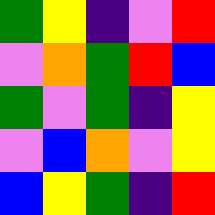[["green", "yellow", "indigo", "violet", "red"], ["violet", "orange", "green", "red", "blue"], ["green", "violet", "green", "indigo", "yellow"], ["violet", "blue", "orange", "violet", "yellow"], ["blue", "yellow", "green", "indigo", "red"]]